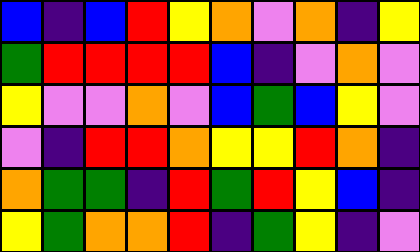[["blue", "indigo", "blue", "red", "yellow", "orange", "violet", "orange", "indigo", "yellow"], ["green", "red", "red", "red", "red", "blue", "indigo", "violet", "orange", "violet"], ["yellow", "violet", "violet", "orange", "violet", "blue", "green", "blue", "yellow", "violet"], ["violet", "indigo", "red", "red", "orange", "yellow", "yellow", "red", "orange", "indigo"], ["orange", "green", "green", "indigo", "red", "green", "red", "yellow", "blue", "indigo"], ["yellow", "green", "orange", "orange", "red", "indigo", "green", "yellow", "indigo", "violet"]]